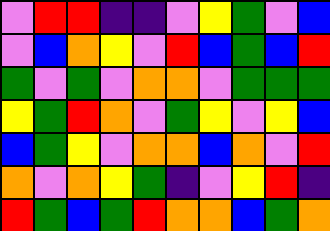[["violet", "red", "red", "indigo", "indigo", "violet", "yellow", "green", "violet", "blue"], ["violet", "blue", "orange", "yellow", "violet", "red", "blue", "green", "blue", "red"], ["green", "violet", "green", "violet", "orange", "orange", "violet", "green", "green", "green"], ["yellow", "green", "red", "orange", "violet", "green", "yellow", "violet", "yellow", "blue"], ["blue", "green", "yellow", "violet", "orange", "orange", "blue", "orange", "violet", "red"], ["orange", "violet", "orange", "yellow", "green", "indigo", "violet", "yellow", "red", "indigo"], ["red", "green", "blue", "green", "red", "orange", "orange", "blue", "green", "orange"]]